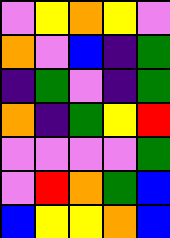[["violet", "yellow", "orange", "yellow", "violet"], ["orange", "violet", "blue", "indigo", "green"], ["indigo", "green", "violet", "indigo", "green"], ["orange", "indigo", "green", "yellow", "red"], ["violet", "violet", "violet", "violet", "green"], ["violet", "red", "orange", "green", "blue"], ["blue", "yellow", "yellow", "orange", "blue"]]